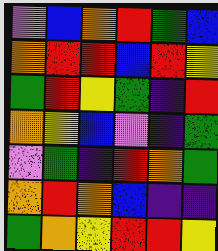[["violet", "blue", "orange", "red", "green", "blue"], ["orange", "red", "red", "blue", "red", "yellow"], ["green", "red", "yellow", "green", "indigo", "red"], ["orange", "yellow", "blue", "violet", "indigo", "green"], ["violet", "green", "indigo", "red", "orange", "green"], ["orange", "red", "orange", "blue", "indigo", "indigo"], ["green", "orange", "yellow", "red", "red", "yellow"]]